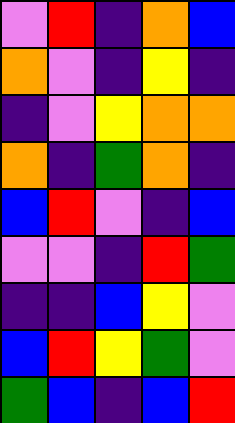[["violet", "red", "indigo", "orange", "blue"], ["orange", "violet", "indigo", "yellow", "indigo"], ["indigo", "violet", "yellow", "orange", "orange"], ["orange", "indigo", "green", "orange", "indigo"], ["blue", "red", "violet", "indigo", "blue"], ["violet", "violet", "indigo", "red", "green"], ["indigo", "indigo", "blue", "yellow", "violet"], ["blue", "red", "yellow", "green", "violet"], ["green", "blue", "indigo", "blue", "red"]]